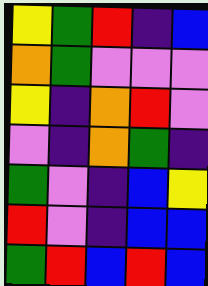[["yellow", "green", "red", "indigo", "blue"], ["orange", "green", "violet", "violet", "violet"], ["yellow", "indigo", "orange", "red", "violet"], ["violet", "indigo", "orange", "green", "indigo"], ["green", "violet", "indigo", "blue", "yellow"], ["red", "violet", "indigo", "blue", "blue"], ["green", "red", "blue", "red", "blue"]]